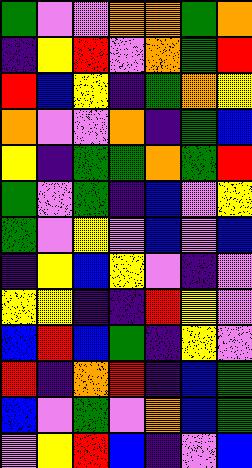[["green", "violet", "violet", "orange", "orange", "green", "orange"], ["indigo", "yellow", "red", "violet", "orange", "green", "red"], ["red", "blue", "yellow", "indigo", "green", "orange", "yellow"], ["orange", "violet", "violet", "orange", "indigo", "green", "blue"], ["yellow", "indigo", "green", "green", "orange", "green", "red"], ["green", "violet", "green", "indigo", "blue", "violet", "yellow"], ["green", "violet", "yellow", "violet", "blue", "violet", "blue"], ["indigo", "yellow", "blue", "yellow", "violet", "indigo", "violet"], ["yellow", "yellow", "indigo", "indigo", "red", "yellow", "violet"], ["blue", "red", "blue", "green", "indigo", "yellow", "violet"], ["red", "indigo", "orange", "red", "indigo", "blue", "green"], ["blue", "violet", "green", "violet", "orange", "blue", "green"], ["violet", "yellow", "red", "blue", "indigo", "violet", "blue"]]